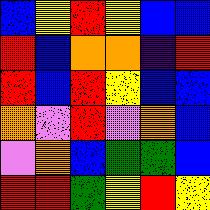[["blue", "yellow", "red", "yellow", "blue", "blue"], ["red", "blue", "orange", "orange", "indigo", "red"], ["red", "blue", "red", "yellow", "blue", "blue"], ["orange", "violet", "red", "violet", "orange", "blue"], ["violet", "orange", "blue", "green", "green", "blue"], ["red", "red", "green", "yellow", "red", "yellow"]]